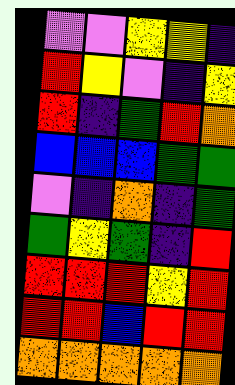[["violet", "violet", "yellow", "yellow", "indigo"], ["red", "yellow", "violet", "indigo", "yellow"], ["red", "indigo", "green", "red", "orange"], ["blue", "blue", "blue", "green", "green"], ["violet", "indigo", "orange", "indigo", "green"], ["green", "yellow", "green", "indigo", "red"], ["red", "red", "red", "yellow", "red"], ["red", "red", "blue", "red", "red"], ["orange", "orange", "orange", "orange", "orange"]]